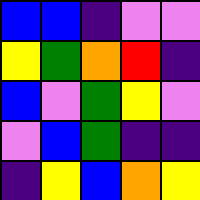[["blue", "blue", "indigo", "violet", "violet"], ["yellow", "green", "orange", "red", "indigo"], ["blue", "violet", "green", "yellow", "violet"], ["violet", "blue", "green", "indigo", "indigo"], ["indigo", "yellow", "blue", "orange", "yellow"]]